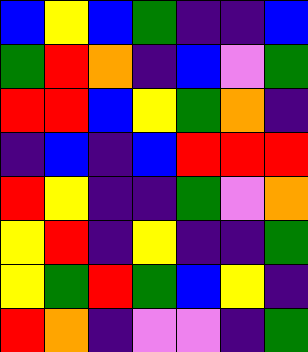[["blue", "yellow", "blue", "green", "indigo", "indigo", "blue"], ["green", "red", "orange", "indigo", "blue", "violet", "green"], ["red", "red", "blue", "yellow", "green", "orange", "indigo"], ["indigo", "blue", "indigo", "blue", "red", "red", "red"], ["red", "yellow", "indigo", "indigo", "green", "violet", "orange"], ["yellow", "red", "indigo", "yellow", "indigo", "indigo", "green"], ["yellow", "green", "red", "green", "blue", "yellow", "indigo"], ["red", "orange", "indigo", "violet", "violet", "indigo", "green"]]